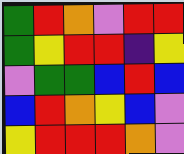[["green", "red", "orange", "violet", "red", "red"], ["green", "yellow", "red", "red", "indigo", "yellow"], ["violet", "green", "green", "blue", "red", "blue"], ["blue", "red", "orange", "yellow", "blue", "violet"], ["yellow", "red", "red", "red", "orange", "violet"]]